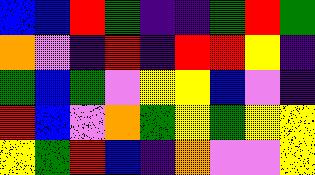[["blue", "blue", "red", "green", "indigo", "indigo", "green", "red", "green"], ["orange", "violet", "indigo", "red", "indigo", "red", "red", "yellow", "indigo"], ["green", "blue", "green", "violet", "yellow", "yellow", "blue", "violet", "indigo"], ["red", "blue", "violet", "orange", "green", "yellow", "green", "yellow", "yellow"], ["yellow", "green", "red", "blue", "indigo", "orange", "violet", "violet", "yellow"]]